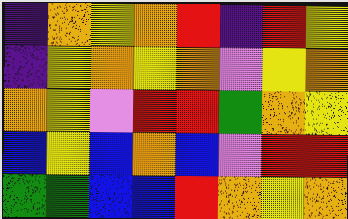[["indigo", "orange", "yellow", "orange", "red", "indigo", "red", "yellow"], ["indigo", "yellow", "orange", "yellow", "orange", "violet", "yellow", "orange"], ["orange", "yellow", "violet", "red", "red", "green", "orange", "yellow"], ["blue", "yellow", "blue", "orange", "blue", "violet", "red", "red"], ["green", "green", "blue", "blue", "red", "orange", "yellow", "orange"]]